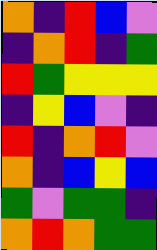[["orange", "indigo", "red", "blue", "violet"], ["indigo", "orange", "red", "indigo", "green"], ["red", "green", "yellow", "yellow", "yellow"], ["indigo", "yellow", "blue", "violet", "indigo"], ["red", "indigo", "orange", "red", "violet"], ["orange", "indigo", "blue", "yellow", "blue"], ["green", "violet", "green", "green", "indigo"], ["orange", "red", "orange", "green", "green"]]